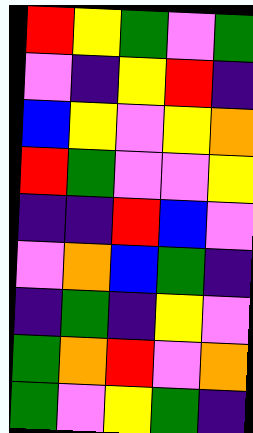[["red", "yellow", "green", "violet", "green"], ["violet", "indigo", "yellow", "red", "indigo"], ["blue", "yellow", "violet", "yellow", "orange"], ["red", "green", "violet", "violet", "yellow"], ["indigo", "indigo", "red", "blue", "violet"], ["violet", "orange", "blue", "green", "indigo"], ["indigo", "green", "indigo", "yellow", "violet"], ["green", "orange", "red", "violet", "orange"], ["green", "violet", "yellow", "green", "indigo"]]